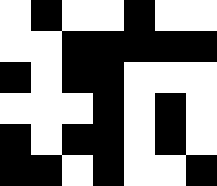[["white", "black", "white", "white", "black", "white", "white"], ["white", "white", "black", "black", "black", "black", "black"], ["black", "white", "black", "black", "white", "white", "white"], ["white", "white", "white", "black", "white", "black", "white"], ["black", "white", "black", "black", "white", "black", "white"], ["black", "black", "white", "black", "white", "white", "black"]]